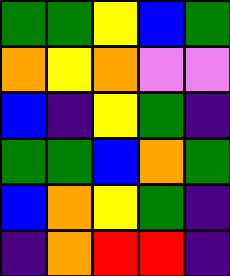[["green", "green", "yellow", "blue", "green"], ["orange", "yellow", "orange", "violet", "violet"], ["blue", "indigo", "yellow", "green", "indigo"], ["green", "green", "blue", "orange", "green"], ["blue", "orange", "yellow", "green", "indigo"], ["indigo", "orange", "red", "red", "indigo"]]